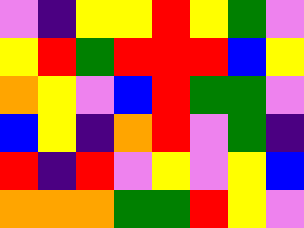[["violet", "indigo", "yellow", "yellow", "red", "yellow", "green", "violet"], ["yellow", "red", "green", "red", "red", "red", "blue", "yellow"], ["orange", "yellow", "violet", "blue", "red", "green", "green", "violet"], ["blue", "yellow", "indigo", "orange", "red", "violet", "green", "indigo"], ["red", "indigo", "red", "violet", "yellow", "violet", "yellow", "blue"], ["orange", "orange", "orange", "green", "green", "red", "yellow", "violet"]]